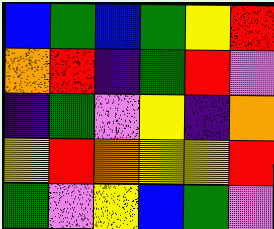[["blue", "green", "blue", "green", "yellow", "red"], ["orange", "red", "indigo", "green", "red", "violet"], ["indigo", "green", "violet", "yellow", "indigo", "orange"], ["yellow", "red", "orange", "yellow", "yellow", "red"], ["green", "violet", "yellow", "blue", "green", "violet"]]